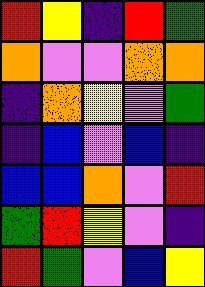[["red", "yellow", "indigo", "red", "green"], ["orange", "violet", "violet", "orange", "orange"], ["indigo", "orange", "yellow", "violet", "green"], ["indigo", "blue", "violet", "blue", "indigo"], ["blue", "blue", "orange", "violet", "red"], ["green", "red", "yellow", "violet", "indigo"], ["red", "green", "violet", "blue", "yellow"]]